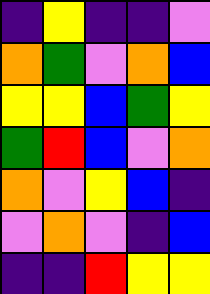[["indigo", "yellow", "indigo", "indigo", "violet"], ["orange", "green", "violet", "orange", "blue"], ["yellow", "yellow", "blue", "green", "yellow"], ["green", "red", "blue", "violet", "orange"], ["orange", "violet", "yellow", "blue", "indigo"], ["violet", "orange", "violet", "indigo", "blue"], ["indigo", "indigo", "red", "yellow", "yellow"]]